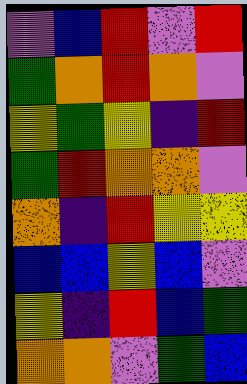[["violet", "blue", "red", "violet", "red"], ["green", "orange", "red", "orange", "violet"], ["yellow", "green", "yellow", "indigo", "red"], ["green", "red", "orange", "orange", "violet"], ["orange", "indigo", "red", "yellow", "yellow"], ["blue", "blue", "yellow", "blue", "violet"], ["yellow", "indigo", "red", "blue", "green"], ["orange", "orange", "violet", "green", "blue"]]